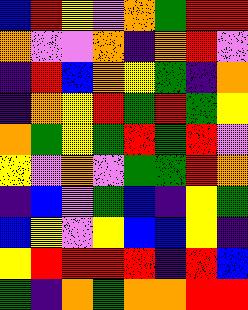[["blue", "red", "yellow", "violet", "orange", "green", "red", "red"], ["orange", "violet", "violet", "orange", "indigo", "orange", "red", "violet"], ["indigo", "red", "blue", "orange", "yellow", "green", "indigo", "orange"], ["indigo", "orange", "yellow", "red", "green", "red", "green", "yellow"], ["orange", "green", "yellow", "green", "red", "green", "red", "violet"], ["yellow", "violet", "orange", "violet", "green", "green", "red", "orange"], ["indigo", "blue", "violet", "green", "blue", "indigo", "yellow", "green"], ["blue", "yellow", "violet", "yellow", "blue", "blue", "yellow", "indigo"], ["yellow", "red", "red", "red", "red", "indigo", "red", "blue"], ["green", "indigo", "orange", "green", "orange", "orange", "red", "red"]]